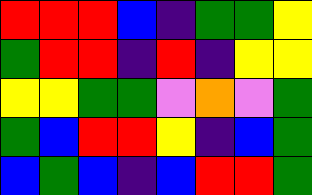[["red", "red", "red", "blue", "indigo", "green", "green", "yellow"], ["green", "red", "red", "indigo", "red", "indigo", "yellow", "yellow"], ["yellow", "yellow", "green", "green", "violet", "orange", "violet", "green"], ["green", "blue", "red", "red", "yellow", "indigo", "blue", "green"], ["blue", "green", "blue", "indigo", "blue", "red", "red", "green"]]